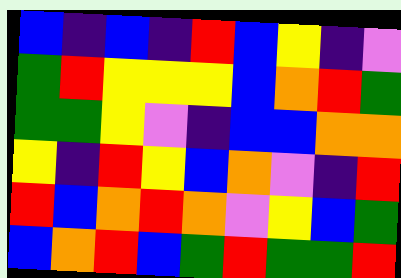[["blue", "indigo", "blue", "indigo", "red", "blue", "yellow", "indigo", "violet"], ["green", "red", "yellow", "yellow", "yellow", "blue", "orange", "red", "green"], ["green", "green", "yellow", "violet", "indigo", "blue", "blue", "orange", "orange"], ["yellow", "indigo", "red", "yellow", "blue", "orange", "violet", "indigo", "red"], ["red", "blue", "orange", "red", "orange", "violet", "yellow", "blue", "green"], ["blue", "orange", "red", "blue", "green", "red", "green", "green", "red"]]